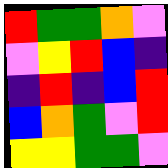[["red", "green", "green", "orange", "violet"], ["violet", "yellow", "red", "blue", "indigo"], ["indigo", "red", "indigo", "blue", "red"], ["blue", "orange", "green", "violet", "red"], ["yellow", "yellow", "green", "green", "violet"]]